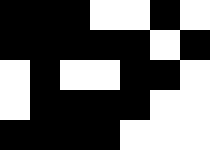[["black", "black", "black", "white", "white", "black", "white"], ["black", "black", "black", "black", "black", "white", "black"], ["white", "black", "white", "white", "black", "black", "white"], ["white", "black", "black", "black", "black", "white", "white"], ["black", "black", "black", "black", "white", "white", "white"]]